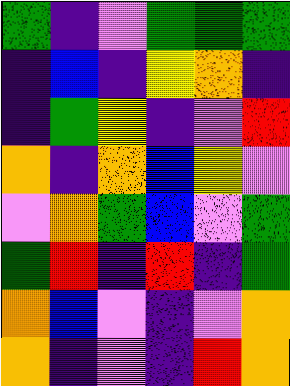[["green", "indigo", "violet", "green", "green", "green"], ["indigo", "blue", "indigo", "yellow", "orange", "indigo"], ["indigo", "green", "yellow", "indigo", "violet", "red"], ["orange", "indigo", "orange", "blue", "yellow", "violet"], ["violet", "orange", "green", "blue", "violet", "green"], ["green", "red", "indigo", "red", "indigo", "green"], ["orange", "blue", "violet", "indigo", "violet", "orange"], ["orange", "indigo", "violet", "indigo", "red", "orange"]]